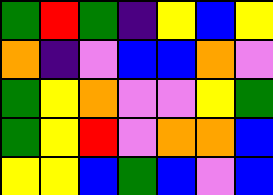[["green", "red", "green", "indigo", "yellow", "blue", "yellow"], ["orange", "indigo", "violet", "blue", "blue", "orange", "violet"], ["green", "yellow", "orange", "violet", "violet", "yellow", "green"], ["green", "yellow", "red", "violet", "orange", "orange", "blue"], ["yellow", "yellow", "blue", "green", "blue", "violet", "blue"]]